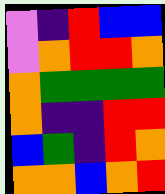[["violet", "indigo", "red", "blue", "blue"], ["violet", "orange", "red", "red", "orange"], ["orange", "green", "green", "green", "green"], ["orange", "indigo", "indigo", "red", "red"], ["blue", "green", "indigo", "red", "orange"], ["orange", "orange", "blue", "orange", "red"]]